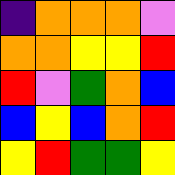[["indigo", "orange", "orange", "orange", "violet"], ["orange", "orange", "yellow", "yellow", "red"], ["red", "violet", "green", "orange", "blue"], ["blue", "yellow", "blue", "orange", "red"], ["yellow", "red", "green", "green", "yellow"]]